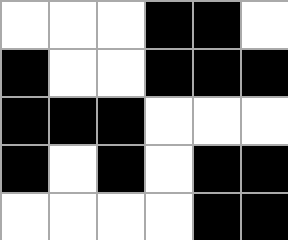[["white", "white", "white", "black", "black", "white"], ["black", "white", "white", "black", "black", "black"], ["black", "black", "black", "white", "white", "white"], ["black", "white", "black", "white", "black", "black"], ["white", "white", "white", "white", "black", "black"]]